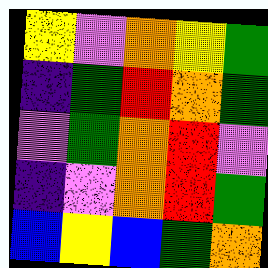[["yellow", "violet", "orange", "yellow", "green"], ["indigo", "green", "red", "orange", "green"], ["violet", "green", "orange", "red", "violet"], ["indigo", "violet", "orange", "red", "green"], ["blue", "yellow", "blue", "green", "orange"]]